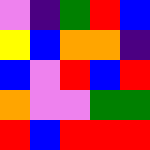[["violet", "indigo", "green", "red", "blue"], ["yellow", "blue", "orange", "orange", "indigo"], ["blue", "violet", "red", "blue", "red"], ["orange", "violet", "violet", "green", "green"], ["red", "blue", "red", "red", "red"]]